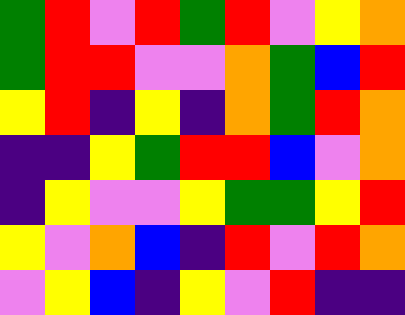[["green", "red", "violet", "red", "green", "red", "violet", "yellow", "orange"], ["green", "red", "red", "violet", "violet", "orange", "green", "blue", "red"], ["yellow", "red", "indigo", "yellow", "indigo", "orange", "green", "red", "orange"], ["indigo", "indigo", "yellow", "green", "red", "red", "blue", "violet", "orange"], ["indigo", "yellow", "violet", "violet", "yellow", "green", "green", "yellow", "red"], ["yellow", "violet", "orange", "blue", "indigo", "red", "violet", "red", "orange"], ["violet", "yellow", "blue", "indigo", "yellow", "violet", "red", "indigo", "indigo"]]